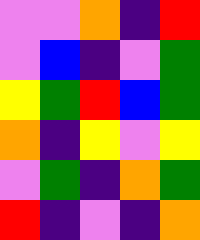[["violet", "violet", "orange", "indigo", "red"], ["violet", "blue", "indigo", "violet", "green"], ["yellow", "green", "red", "blue", "green"], ["orange", "indigo", "yellow", "violet", "yellow"], ["violet", "green", "indigo", "orange", "green"], ["red", "indigo", "violet", "indigo", "orange"]]